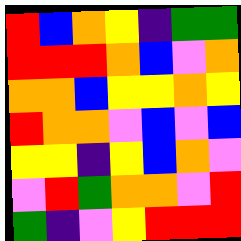[["red", "blue", "orange", "yellow", "indigo", "green", "green"], ["red", "red", "red", "orange", "blue", "violet", "orange"], ["orange", "orange", "blue", "yellow", "yellow", "orange", "yellow"], ["red", "orange", "orange", "violet", "blue", "violet", "blue"], ["yellow", "yellow", "indigo", "yellow", "blue", "orange", "violet"], ["violet", "red", "green", "orange", "orange", "violet", "red"], ["green", "indigo", "violet", "yellow", "red", "red", "red"]]